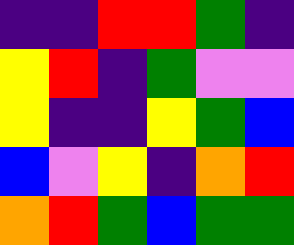[["indigo", "indigo", "red", "red", "green", "indigo"], ["yellow", "red", "indigo", "green", "violet", "violet"], ["yellow", "indigo", "indigo", "yellow", "green", "blue"], ["blue", "violet", "yellow", "indigo", "orange", "red"], ["orange", "red", "green", "blue", "green", "green"]]